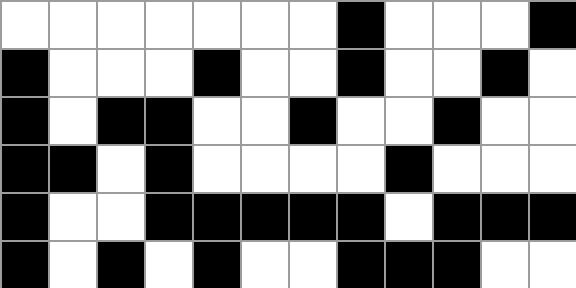[["white", "white", "white", "white", "white", "white", "white", "black", "white", "white", "white", "black"], ["black", "white", "white", "white", "black", "white", "white", "black", "white", "white", "black", "white"], ["black", "white", "black", "black", "white", "white", "black", "white", "white", "black", "white", "white"], ["black", "black", "white", "black", "white", "white", "white", "white", "black", "white", "white", "white"], ["black", "white", "white", "black", "black", "black", "black", "black", "white", "black", "black", "black"], ["black", "white", "black", "white", "black", "white", "white", "black", "black", "black", "white", "white"]]